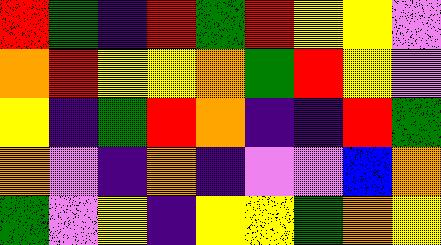[["red", "green", "indigo", "red", "green", "red", "yellow", "yellow", "violet"], ["orange", "red", "yellow", "yellow", "orange", "green", "red", "yellow", "violet"], ["yellow", "indigo", "green", "red", "orange", "indigo", "indigo", "red", "green"], ["orange", "violet", "indigo", "orange", "indigo", "violet", "violet", "blue", "orange"], ["green", "violet", "yellow", "indigo", "yellow", "yellow", "green", "orange", "yellow"]]